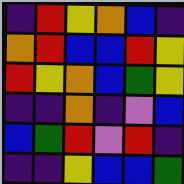[["indigo", "red", "yellow", "orange", "blue", "indigo"], ["orange", "red", "blue", "blue", "red", "yellow"], ["red", "yellow", "orange", "blue", "green", "yellow"], ["indigo", "indigo", "orange", "indigo", "violet", "blue"], ["blue", "green", "red", "violet", "red", "indigo"], ["indigo", "indigo", "yellow", "blue", "blue", "green"]]